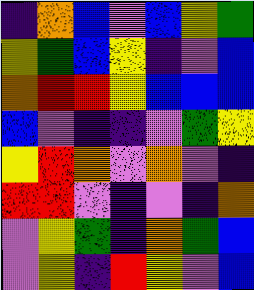[["indigo", "orange", "blue", "violet", "blue", "yellow", "green"], ["yellow", "green", "blue", "yellow", "indigo", "violet", "blue"], ["orange", "red", "red", "yellow", "blue", "blue", "blue"], ["blue", "violet", "indigo", "indigo", "violet", "green", "yellow"], ["yellow", "red", "orange", "violet", "orange", "violet", "indigo"], ["red", "red", "violet", "indigo", "violet", "indigo", "orange"], ["violet", "yellow", "green", "indigo", "orange", "green", "blue"], ["violet", "yellow", "indigo", "red", "yellow", "violet", "blue"]]